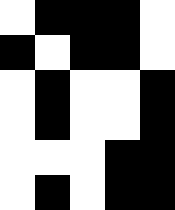[["white", "black", "black", "black", "white"], ["black", "white", "black", "black", "white"], ["white", "black", "white", "white", "black"], ["white", "black", "white", "white", "black"], ["white", "white", "white", "black", "black"], ["white", "black", "white", "black", "black"]]